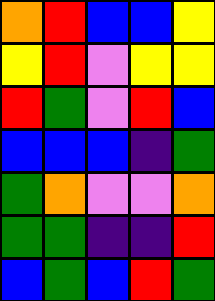[["orange", "red", "blue", "blue", "yellow"], ["yellow", "red", "violet", "yellow", "yellow"], ["red", "green", "violet", "red", "blue"], ["blue", "blue", "blue", "indigo", "green"], ["green", "orange", "violet", "violet", "orange"], ["green", "green", "indigo", "indigo", "red"], ["blue", "green", "blue", "red", "green"]]